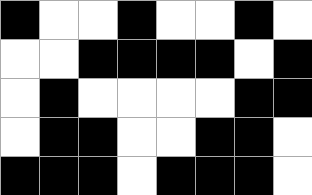[["black", "white", "white", "black", "white", "white", "black", "white"], ["white", "white", "black", "black", "black", "black", "white", "black"], ["white", "black", "white", "white", "white", "white", "black", "black"], ["white", "black", "black", "white", "white", "black", "black", "white"], ["black", "black", "black", "white", "black", "black", "black", "white"]]